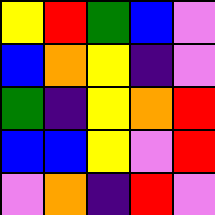[["yellow", "red", "green", "blue", "violet"], ["blue", "orange", "yellow", "indigo", "violet"], ["green", "indigo", "yellow", "orange", "red"], ["blue", "blue", "yellow", "violet", "red"], ["violet", "orange", "indigo", "red", "violet"]]